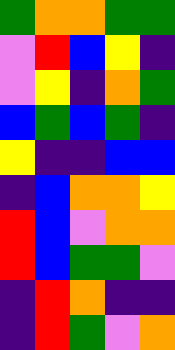[["green", "orange", "orange", "green", "green"], ["violet", "red", "blue", "yellow", "indigo"], ["violet", "yellow", "indigo", "orange", "green"], ["blue", "green", "blue", "green", "indigo"], ["yellow", "indigo", "indigo", "blue", "blue"], ["indigo", "blue", "orange", "orange", "yellow"], ["red", "blue", "violet", "orange", "orange"], ["red", "blue", "green", "green", "violet"], ["indigo", "red", "orange", "indigo", "indigo"], ["indigo", "red", "green", "violet", "orange"]]